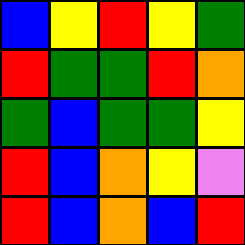[["blue", "yellow", "red", "yellow", "green"], ["red", "green", "green", "red", "orange"], ["green", "blue", "green", "green", "yellow"], ["red", "blue", "orange", "yellow", "violet"], ["red", "blue", "orange", "blue", "red"]]